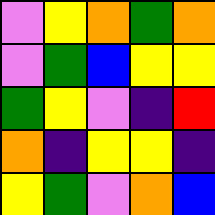[["violet", "yellow", "orange", "green", "orange"], ["violet", "green", "blue", "yellow", "yellow"], ["green", "yellow", "violet", "indigo", "red"], ["orange", "indigo", "yellow", "yellow", "indigo"], ["yellow", "green", "violet", "orange", "blue"]]